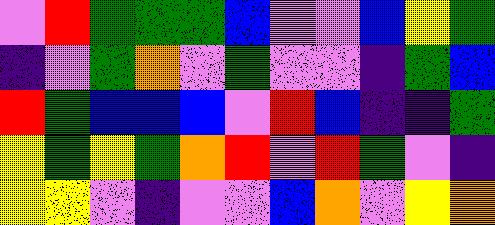[["violet", "red", "green", "green", "green", "blue", "violet", "violet", "blue", "yellow", "green"], ["indigo", "violet", "green", "orange", "violet", "green", "violet", "violet", "indigo", "green", "blue"], ["red", "green", "blue", "blue", "blue", "violet", "red", "blue", "indigo", "indigo", "green"], ["yellow", "green", "yellow", "green", "orange", "red", "violet", "red", "green", "violet", "indigo"], ["yellow", "yellow", "violet", "indigo", "violet", "violet", "blue", "orange", "violet", "yellow", "orange"]]